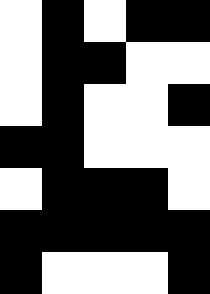[["white", "black", "white", "black", "black"], ["white", "black", "black", "white", "white"], ["white", "black", "white", "white", "black"], ["black", "black", "white", "white", "white"], ["white", "black", "black", "black", "white"], ["black", "black", "black", "black", "black"], ["black", "white", "white", "white", "black"]]